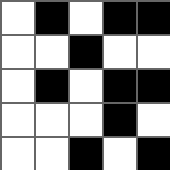[["white", "black", "white", "black", "black"], ["white", "white", "black", "white", "white"], ["white", "black", "white", "black", "black"], ["white", "white", "white", "black", "white"], ["white", "white", "black", "white", "black"]]